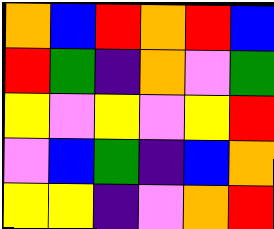[["orange", "blue", "red", "orange", "red", "blue"], ["red", "green", "indigo", "orange", "violet", "green"], ["yellow", "violet", "yellow", "violet", "yellow", "red"], ["violet", "blue", "green", "indigo", "blue", "orange"], ["yellow", "yellow", "indigo", "violet", "orange", "red"]]